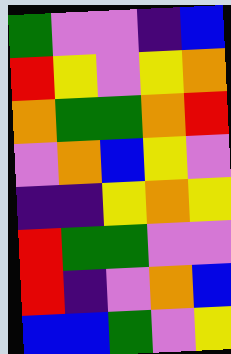[["green", "violet", "violet", "indigo", "blue"], ["red", "yellow", "violet", "yellow", "orange"], ["orange", "green", "green", "orange", "red"], ["violet", "orange", "blue", "yellow", "violet"], ["indigo", "indigo", "yellow", "orange", "yellow"], ["red", "green", "green", "violet", "violet"], ["red", "indigo", "violet", "orange", "blue"], ["blue", "blue", "green", "violet", "yellow"]]